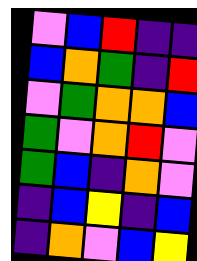[["violet", "blue", "red", "indigo", "indigo"], ["blue", "orange", "green", "indigo", "red"], ["violet", "green", "orange", "orange", "blue"], ["green", "violet", "orange", "red", "violet"], ["green", "blue", "indigo", "orange", "violet"], ["indigo", "blue", "yellow", "indigo", "blue"], ["indigo", "orange", "violet", "blue", "yellow"]]